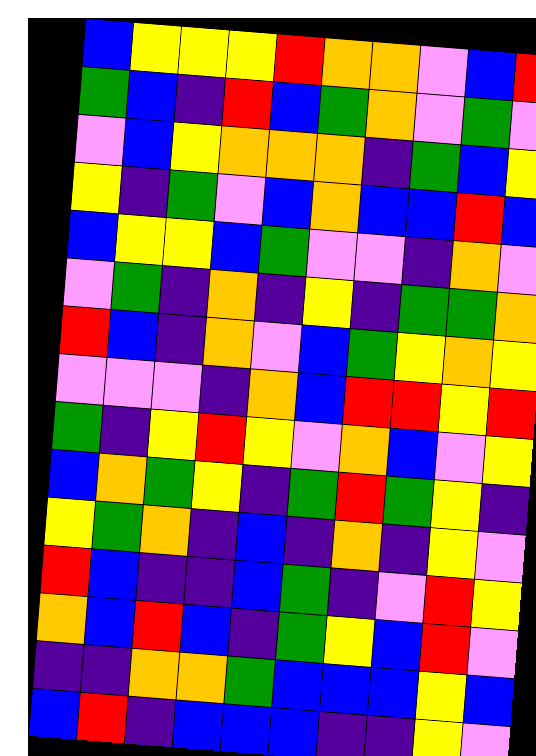[["blue", "yellow", "yellow", "yellow", "red", "orange", "orange", "violet", "blue", "red"], ["green", "blue", "indigo", "red", "blue", "green", "orange", "violet", "green", "violet"], ["violet", "blue", "yellow", "orange", "orange", "orange", "indigo", "green", "blue", "yellow"], ["yellow", "indigo", "green", "violet", "blue", "orange", "blue", "blue", "red", "blue"], ["blue", "yellow", "yellow", "blue", "green", "violet", "violet", "indigo", "orange", "violet"], ["violet", "green", "indigo", "orange", "indigo", "yellow", "indigo", "green", "green", "orange"], ["red", "blue", "indigo", "orange", "violet", "blue", "green", "yellow", "orange", "yellow"], ["violet", "violet", "violet", "indigo", "orange", "blue", "red", "red", "yellow", "red"], ["green", "indigo", "yellow", "red", "yellow", "violet", "orange", "blue", "violet", "yellow"], ["blue", "orange", "green", "yellow", "indigo", "green", "red", "green", "yellow", "indigo"], ["yellow", "green", "orange", "indigo", "blue", "indigo", "orange", "indigo", "yellow", "violet"], ["red", "blue", "indigo", "indigo", "blue", "green", "indigo", "violet", "red", "yellow"], ["orange", "blue", "red", "blue", "indigo", "green", "yellow", "blue", "red", "violet"], ["indigo", "indigo", "orange", "orange", "green", "blue", "blue", "blue", "yellow", "blue"], ["blue", "red", "indigo", "blue", "blue", "blue", "indigo", "indigo", "yellow", "violet"]]